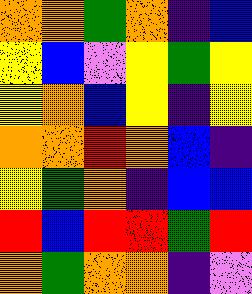[["orange", "orange", "green", "orange", "indigo", "blue"], ["yellow", "blue", "violet", "yellow", "green", "yellow"], ["yellow", "orange", "blue", "yellow", "indigo", "yellow"], ["orange", "orange", "red", "orange", "blue", "indigo"], ["yellow", "green", "orange", "indigo", "blue", "blue"], ["red", "blue", "red", "red", "green", "red"], ["orange", "green", "orange", "orange", "indigo", "violet"]]